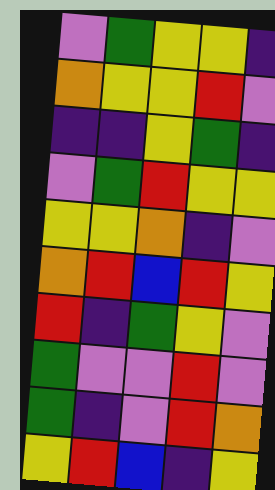[["violet", "green", "yellow", "yellow", "indigo"], ["orange", "yellow", "yellow", "red", "violet"], ["indigo", "indigo", "yellow", "green", "indigo"], ["violet", "green", "red", "yellow", "yellow"], ["yellow", "yellow", "orange", "indigo", "violet"], ["orange", "red", "blue", "red", "yellow"], ["red", "indigo", "green", "yellow", "violet"], ["green", "violet", "violet", "red", "violet"], ["green", "indigo", "violet", "red", "orange"], ["yellow", "red", "blue", "indigo", "yellow"]]